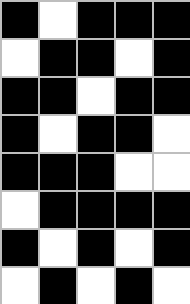[["black", "white", "black", "black", "black"], ["white", "black", "black", "white", "black"], ["black", "black", "white", "black", "black"], ["black", "white", "black", "black", "white"], ["black", "black", "black", "white", "white"], ["white", "black", "black", "black", "black"], ["black", "white", "black", "white", "black"], ["white", "black", "white", "black", "white"]]